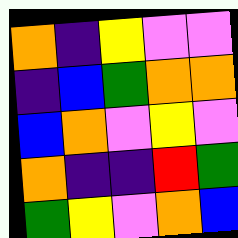[["orange", "indigo", "yellow", "violet", "violet"], ["indigo", "blue", "green", "orange", "orange"], ["blue", "orange", "violet", "yellow", "violet"], ["orange", "indigo", "indigo", "red", "green"], ["green", "yellow", "violet", "orange", "blue"]]